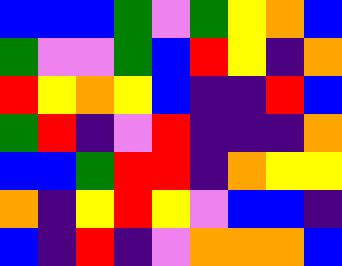[["blue", "blue", "blue", "green", "violet", "green", "yellow", "orange", "blue"], ["green", "violet", "violet", "green", "blue", "red", "yellow", "indigo", "orange"], ["red", "yellow", "orange", "yellow", "blue", "indigo", "indigo", "red", "blue"], ["green", "red", "indigo", "violet", "red", "indigo", "indigo", "indigo", "orange"], ["blue", "blue", "green", "red", "red", "indigo", "orange", "yellow", "yellow"], ["orange", "indigo", "yellow", "red", "yellow", "violet", "blue", "blue", "indigo"], ["blue", "indigo", "red", "indigo", "violet", "orange", "orange", "orange", "blue"]]